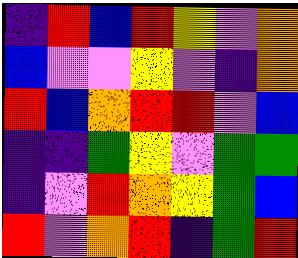[["indigo", "red", "blue", "red", "yellow", "violet", "orange"], ["blue", "violet", "violet", "yellow", "violet", "indigo", "orange"], ["red", "blue", "orange", "red", "red", "violet", "blue"], ["indigo", "indigo", "green", "yellow", "violet", "green", "green"], ["indigo", "violet", "red", "orange", "yellow", "green", "blue"], ["red", "violet", "orange", "red", "indigo", "green", "red"]]